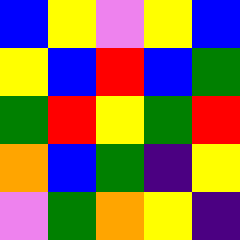[["blue", "yellow", "violet", "yellow", "blue"], ["yellow", "blue", "red", "blue", "green"], ["green", "red", "yellow", "green", "red"], ["orange", "blue", "green", "indigo", "yellow"], ["violet", "green", "orange", "yellow", "indigo"]]